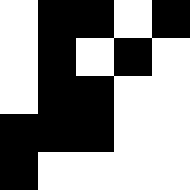[["white", "black", "black", "white", "black"], ["white", "black", "white", "black", "white"], ["white", "black", "black", "white", "white"], ["black", "black", "black", "white", "white"], ["black", "white", "white", "white", "white"]]